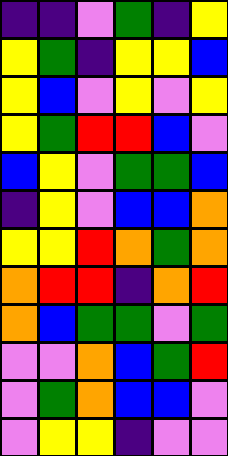[["indigo", "indigo", "violet", "green", "indigo", "yellow"], ["yellow", "green", "indigo", "yellow", "yellow", "blue"], ["yellow", "blue", "violet", "yellow", "violet", "yellow"], ["yellow", "green", "red", "red", "blue", "violet"], ["blue", "yellow", "violet", "green", "green", "blue"], ["indigo", "yellow", "violet", "blue", "blue", "orange"], ["yellow", "yellow", "red", "orange", "green", "orange"], ["orange", "red", "red", "indigo", "orange", "red"], ["orange", "blue", "green", "green", "violet", "green"], ["violet", "violet", "orange", "blue", "green", "red"], ["violet", "green", "orange", "blue", "blue", "violet"], ["violet", "yellow", "yellow", "indigo", "violet", "violet"]]